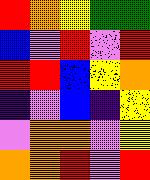[["red", "orange", "yellow", "green", "green"], ["blue", "violet", "red", "violet", "red"], ["red", "red", "blue", "yellow", "orange"], ["indigo", "violet", "blue", "indigo", "yellow"], ["violet", "orange", "orange", "violet", "yellow"], ["orange", "orange", "red", "violet", "red"]]